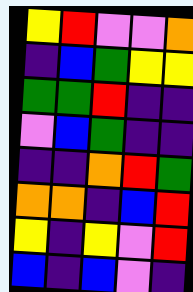[["yellow", "red", "violet", "violet", "orange"], ["indigo", "blue", "green", "yellow", "yellow"], ["green", "green", "red", "indigo", "indigo"], ["violet", "blue", "green", "indigo", "indigo"], ["indigo", "indigo", "orange", "red", "green"], ["orange", "orange", "indigo", "blue", "red"], ["yellow", "indigo", "yellow", "violet", "red"], ["blue", "indigo", "blue", "violet", "indigo"]]